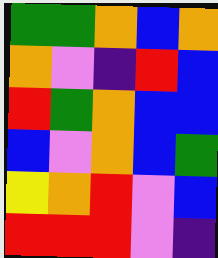[["green", "green", "orange", "blue", "orange"], ["orange", "violet", "indigo", "red", "blue"], ["red", "green", "orange", "blue", "blue"], ["blue", "violet", "orange", "blue", "green"], ["yellow", "orange", "red", "violet", "blue"], ["red", "red", "red", "violet", "indigo"]]